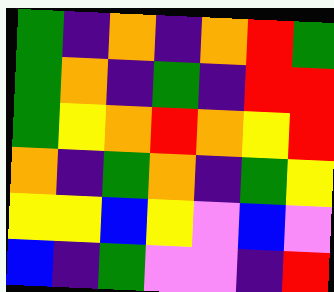[["green", "indigo", "orange", "indigo", "orange", "red", "green"], ["green", "orange", "indigo", "green", "indigo", "red", "red"], ["green", "yellow", "orange", "red", "orange", "yellow", "red"], ["orange", "indigo", "green", "orange", "indigo", "green", "yellow"], ["yellow", "yellow", "blue", "yellow", "violet", "blue", "violet"], ["blue", "indigo", "green", "violet", "violet", "indigo", "red"]]